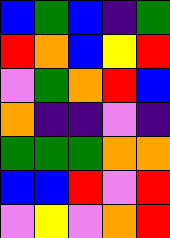[["blue", "green", "blue", "indigo", "green"], ["red", "orange", "blue", "yellow", "red"], ["violet", "green", "orange", "red", "blue"], ["orange", "indigo", "indigo", "violet", "indigo"], ["green", "green", "green", "orange", "orange"], ["blue", "blue", "red", "violet", "red"], ["violet", "yellow", "violet", "orange", "red"]]